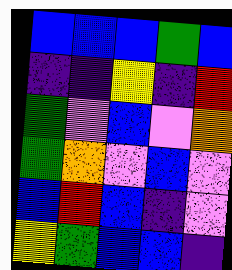[["blue", "blue", "blue", "green", "blue"], ["indigo", "indigo", "yellow", "indigo", "red"], ["green", "violet", "blue", "violet", "orange"], ["green", "orange", "violet", "blue", "violet"], ["blue", "red", "blue", "indigo", "violet"], ["yellow", "green", "blue", "blue", "indigo"]]